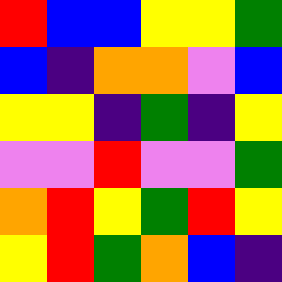[["red", "blue", "blue", "yellow", "yellow", "green"], ["blue", "indigo", "orange", "orange", "violet", "blue"], ["yellow", "yellow", "indigo", "green", "indigo", "yellow"], ["violet", "violet", "red", "violet", "violet", "green"], ["orange", "red", "yellow", "green", "red", "yellow"], ["yellow", "red", "green", "orange", "blue", "indigo"]]